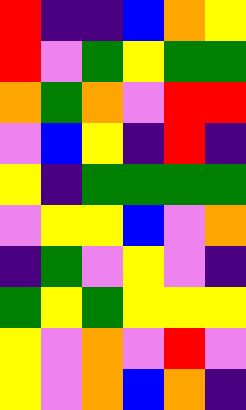[["red", "indigo", "indigo", "blue", "orange", "yellow"], ["red", "violet", "green", "yellow", "green", "green"], ["orange", "green", "orange", "violet", "red", "red"], ["violet", "blue", "yellow", "indigo", "red", "indigo"], ["yellow", "indigo", "green", "green", "green", "green"], ["violet", "yellow", "yellow", "blue", "violet", "orange"], ["indigo", "green", "violet", "yellow", "violet", "indigo"], ["green", "yellow", "green", "yellow", "yellow", "yellow"], ["yellow", "violet", "orange", "violet", "red", "violet"], ["yellow", "violet", "orange", "blue", "orange", "indigo"]]